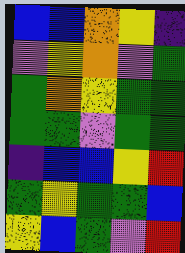[["blue", "blue", "orange", "yellow", "indigo"], ["violet", "yellow", "orange", "violet", "green"], ["green", "orange", "yellow", "green", "green"], ["green", "green", "violet", "green", "green"], ["indigo", "blue", "blue", "yellow", "red"], ["green", "yellow", "green", "green", "blue"], ["yellow", "blue", "green", "violet", "red"]]